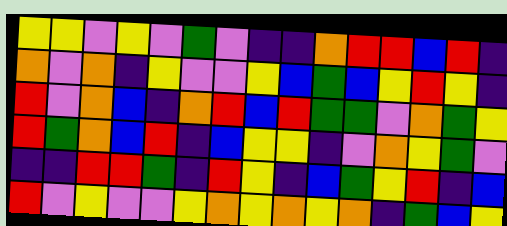[["yellow", "yellow", "violet", "yellow", "violet", "green", "violet", "indigo", "indigo", "orange", "red", "red", "blue", "red", "indigo"], ["orange", "violet", "orange", "indigo", "yellow", "violet", "violet", "yellow", "blue", "green", "blue", "yellow", "red", "yellow", "indigo"], ["red", "violet", "orange", "blue", "indigo", "orange", "red", "blue", "red", "green", "green", "violet", "orange", "green", "yellow"], ["red", "green", "orange", "blue", "red", "indigo", "blue", "yellow", "yellow", "indigo", "violet", "orange", "yellow", "green", "violet"], ["indigo", "indigo", "red", "red", "green", "indigo", "red", "yellow", "indigo", "blue", "green", "yellow", "red", "indigo", "blue"], ["red", "violet", "yellow", "violet", "violet", "yellow", "orange", "yellow", "orange", "yellow", "orange", "indigo", "green", "blue", "yellow"]]